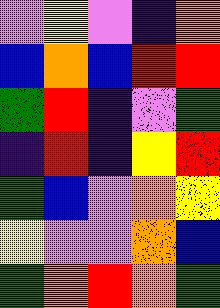[["violet", "yellow", "violet", "indigo", "orange"], ["blue", "orange", "blue", "red", "red"], ["green", "red", "indigo", "violet", "green"], ["indigo", "red", "indigo", "yellow", "red"], ["green", "blue", "violet", "orange", "yellow"], ["yellow", "violet", "violet", "orange", "blue"], ["green", "orange", "red", "orange", "green"]]